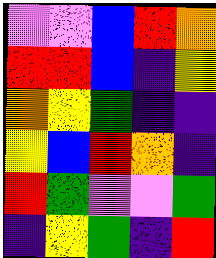[["violet", "violet", "blue", "red", "orange"], ["red", "red", "blue", "indigo", "yellow"], ["orange", "yellow", "green", "indigo", "indigo"], ["yellow", "blue", "red", "orange", "indigo"], ["red", "green", "violet", "violet", "green"], ["indigo", "yellow", "green", "indigo", "red"]]